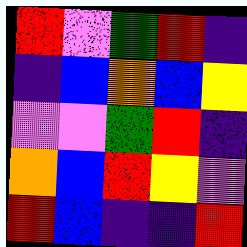[["red", "violet", "green", "red", "indigo"], ["indigo", "blue", "orange", "blue", "yellow"], ["violet", "violet", "green", "red", "indigo"], ["orange", "blue", "red", "yellow", "violet"], ["red", "blue", "indigo", "indigo", "red"]]